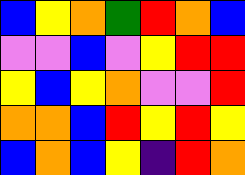[["blue", "yellow", "orange", "green", "red", "orange", "blue"], ["violet", "violet", "blue", "violet", "yellow", "red", "red"], ["yellow", "blue", "yellow", "orange", "violet", "violet", "red"], ["orange", "orange", "blue", "red", "yellow", "red", "yellow"], ["blue", "orange", "blue", "yellow", "indigo", "red", "orange"]]